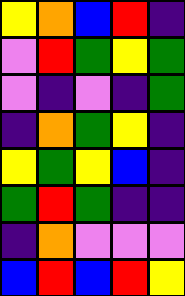[["yellow", "orange", "blue", "red", "indigo"], ["violet", "red", "green", "yellow", "green"], ["violet", "indigo", "violet", "indigo", "green"], ["indigo", "orange", "green", "yellow", "indigo"], ["yellow", "green", "yellow", "blue", "indigo"], ["green", "red", "green", "indigo", "indigo"], ["indigo", "orange", "violet", "violet", "violet"], ["blue", "red", "blue", "red", "yellow"]]